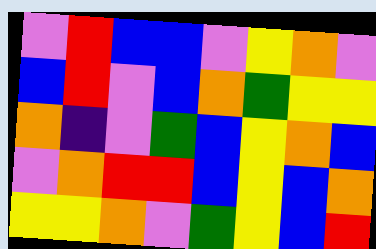[["violet", "red", "blue", "blue", "violet", "yellow", "orange", "violet"], ["blue", "red", "violet", "blue", "orange", "green", "yellow", "yellow"], ["orange", "indigo", "violet", "green", "blue", "yellow", "orange", "blue"], ["violet", "orange", "red", "red", "blue", "yellow", "blue", "orange"], ["yellow", "yellow", "orange", "violet", "green", "yellow", "blue", "red"]]